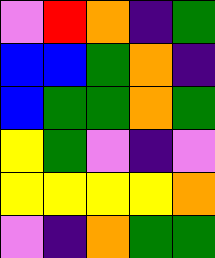[["violet", "red", "orange", "indigo", "green"], ["blue", "blue", "green", "orange", "indigo"], ["blue", "green", "green", "orange", "green"], ["yellow", "green", "violet", "indigo", "violet"], ["yellow", "yellow", "yellow", "yellow", "orange"], ["violet", "indigo", "orange", "green", "green"]]